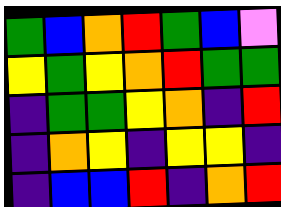[["green", "blue", "orange", "red", "green", "blue", "violet"], ["yellow", "green", "yellow", "orange", "red", "green", "green"], ["indigo", "green", "green", "yellow", "orange", "indigo", "red"], ["indigo", "orange", "yellow", "indigo", "yellow", "yellow", "indigo"], ["indigo", "blue", "blue", "red", "indigo", "orange", "red"]]